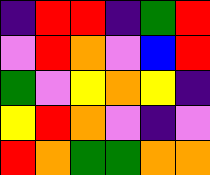[["indigo", "red", "red", "indigo", "green", "red"], ["violet", "red", "orange", "violet", "blue", "red"], ["green", "violet", "yellow", "orange", "yellow", "indigo"], ["yellow", "red", "orange", "violet", "indigo", "violet"], ["red", "orange", "green", "green", "orange", "orange"]]